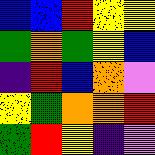[["blue", "blue", "red", "yellow", "yellow"], ["green", "orange", "green", "yellow", "blue"], ["indigo", "red", "blue", "orange", "violet"], ["yellow", "green", "orange", "orange", "red"], ["green", "red", "yellow", "indigo", "violet"]]